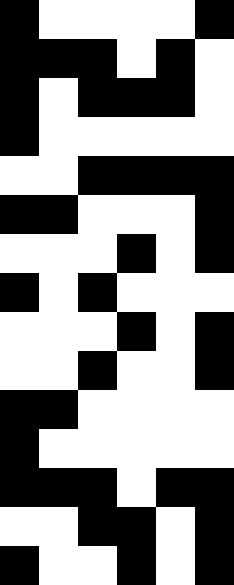[["black", "white", "white", "white", "white", "black"], ["black", "black", "black", "white", "black", "white"], ["black", "white", "black", "black", "black", "white"], ["black", "white", "white", "white", "white", "white"], ["white", "white", "black", "black", "black", "black"], ["black", "black", "white", "white", "white", "black"], ["white", "white", "white", "black", "white", "black"], ["black", "white", "black", "white", "white", "white"], ["white", "white", "white", "black", "white", "black"], ["white", "white", "black", "white", "white", "black"], ["black", "black", "white", "white", "white", "white"], ["black", "white", "white", "white", "white", "white"], ["black", "black", "black", "white", "black", "black"], ["white", "white", "black", "black", "white", "black"], ["black", "white", "white", "black", "white", "black"]]